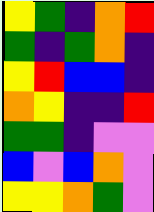[["yellow", "green", "indigo", "orange", "red"], ["green", "indigo", "green", "orange", "indigo"], ["yellow", "red", "blue", "blue", "indigo"], ["orange", "yellow", "indigo", "indigo", "red"], ["green", "green", "indigo", "violet", "violet"], ["blue", "violet", "blue", "orange", "violet"], ["yellow", "yellow", "orange", "green", "violet"]]